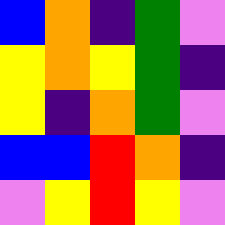[["blue", "orange", "indigo", "green", "violet"], ["yellow", "orange", "yellow", "green", "indigo"], ["yellow", "indigo", "orange", "green", "violet"], ["blue", "blue", "red", "orange", "indigo"], ["violet", "yellow", "red", "yellow", "violet"]]